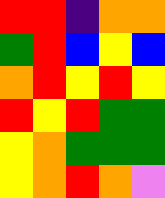[["red", "red", "indigo", "orange", "orange"], ["green", "red", "blue", "yellow", "blue"], ["orange", "red", "yellow", "red", "yellow"], ["red", "yellow", "red", "green", "green"], ["yellow", "orange", "green", "green", "green"], ["yellow", "orange", "red", "orange", "violet"]]